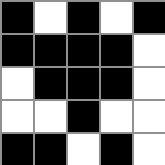[["black", "white", "black", "white", "black"], ["black", "black", "black", "black", "white"], ["white", "black", "black", "black", "white"], ["white", "white", "black", "white", "white"], ["black", "black", "white", "black", "white"]]